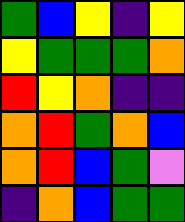[["green", "blue", "yellow", "indigo", "yellow"], ["yellow", "green", "green", "green", "orange"], ["red", "yellow", "orange", "indigo", "indigo"], ["orange", "red", "green", "orange", "blue"], ["orange", "red", "blue", "green", "violet"], ["indigo", "orange", "blue", "green", "green"]]